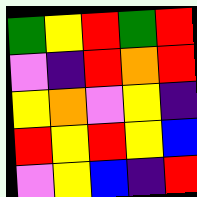[["green", "yellow", "red", "green", "red"], ["violet", "indigo", "red", "orange", "red"], ["yellow", "orange", "violet", "yellow", "indigo"], ["red", "yellow", "red", "yellow", "blue"], ["violet", "yellow", "blue", "indigo", "red"]]